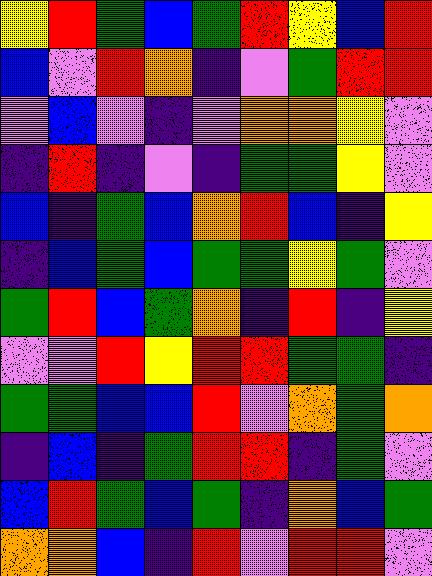[["yellow", "red", "green", "blue", "green", "red", "yellow", "blue", "red"], ["blue", "violet", "red", "orange", "indigo", "violet", "green", "red", "red"], ["violet", "blue", "violet", "indigo", "violet", "orange", "orange", "yellow", "violet"], ["indigo", "red", "indigo", "violet", "indigo", "green", "green", "yellow", "violet"], ["blue", "indigo", "green", "blue", "orange", "red", "blue", "indigo", "yellow"], ["indigo", "blue", "green", "blue", "green", "green", "yellow", "green", "violet"], ["green", "red", "blue", "green", "orange", "indigo", "red", "indigo", "yellow"], ["violet", "violet", "red", "yellow", "red", "red", "green", "green", "indigo"], ["green", "green", "blue", "blue", "red", "violet", "orange", "green", "orange"], ["indigo", "blue", "indigo", "green", "red", "red", "indigo", "green", "violet"], ["blue", "red", "green", "blue", "green", "indigo", "orange", "blue", "green"], ["orange", "orange", "blue", "indigo", "red", "violet", "red", "red", "violet"]]